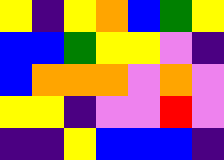[["yellow", "indigo", "yellow", "orange", "blue", "green", "yellow"], ["blue", "blue", "green", "yellow", "yellow", "violet", "indigo"], ["blue", "orange", "orange", "orange", "violet", "orange", "violet"], ["yellow", "yellow", "indigo", "violet", "violet", "red", "violet"], ["indigo", "indigo", "yellow", "blue", "blue", "blue", "indigo"]]